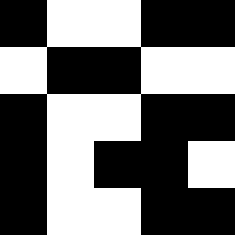[["black", "white", "white", "black", "black"], ["white", "black", "black", "white", "white"], ["black", "white", "white", "black", "black"], ["black", "white", "black", "black", "white"], ["black", "white", "white", "black", "black"]]